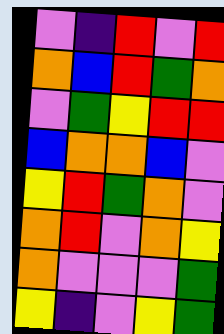[["violet", "indigo", "red", "violet", "red"], ["orange", "blue", "red", "green", "orange"], ["violet", "green", "yellow", "red", "red"], ["blue", "orange", "orange", "blue", "violet"], ["yellow", "red", "green", "orange", "violet"], ["orange", "red", "violet", "orange", "yellow"], ["orange", "violet", "violet", "violet", "green"], ["yellow", "indigo", "violet", "yellow", "green"]]